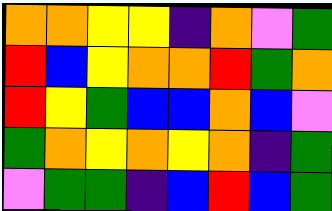[["orange", "orange", "yellow", "yellow", "indigo", "orange", "violet", "green"], ["red", "blue", "yellow", "orange", "orange", "red", "green", "orange"], ["red", "yellow", "green", "blue", "blue", "orange", "blue", "violet"], ["green", "orange", "yellow", "orange", "yellow", "orange", "indigo", "green"], ["violet", "green", "green", "indigo", "blue", "red", "blue", "green"]]